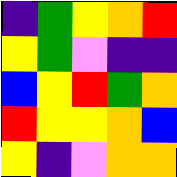[["indigo", "green", "yellow", "orange", "red"], ["yellow", "green", "violet", "indigo", "indigo"], ["blue", "yellow", "red", "green", "orange"], ["red", "yellow", "yellow", "orange", "blue"], ["yellow", "indigo", "violet", "orange", "orange"]]